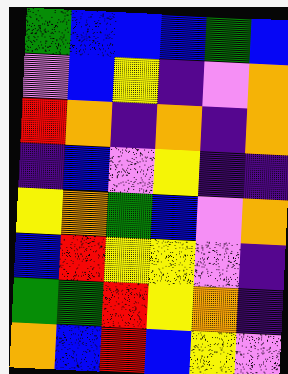[["green", "blue", "blue", "blue", "green", "blue"], ["violet", "blue", "yellow", "indigo", "violet", "orange"], ["red", "orange", "indigo", "orange", "indigo", "orange"], ["indigo", "blue", "violet", "yellow", "indigo", "indigo"], ["yellow", "orange", "green", "blue", "violet", "orange"], ["blue", "red", "yellow", "yellow", "violet", "indigo"], ["green", "green", "red", "yellow", "orange", "indigo"], ["orange", "blue", "red", "blue", "yellow", "violet"]]